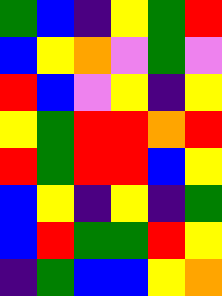[["green", "blue", "indigo", "yellow", "green", "red"], ["blue", "yellow", "orange", "violet", "green", "violet"], ["red", "blue", "violet", "yellow", "indigo", "yellow"], ["yellow", "green", "red", "red", "orange", "red"], ["red", "green", "red", "red", "blue", "yellow"], ["blue", "yellow", "indigo", "yellow", "indigo", "green"], ["blue", "red", "green", "green", "red", "yellow"], ["indigo", "green", "blue", "blue", "yellow", "orange"]]